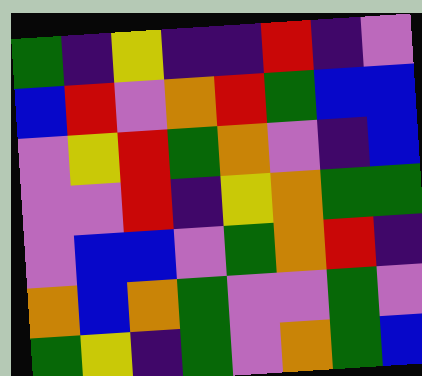[["green", "indigo", "yellow", "indigo", "indigo", "red", "indigo", "violet"], ["blue", "red", "violet", "orange", "red", "green", "blue", "blue"], ["violet", "yellow", "red", "green", "orange", "violet", "indigo", "blue"], ["violet", "violet", "red", "indigo", "yellow", "orange", "green", "green"], ["violet", "blue", "blue", "violet", "green", "orange", "red", "indigo"], ["orange", "blue", "orange", "green", "violet", "violet", "green", "violet"], ["green", "yellow", "indigo", "green", "violet", "orange", "green", "blue"]]